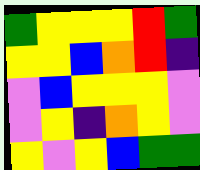[["green", "yellow", "yellow", "yellow", "red", "green"], ["yellow", "yellow", "blue", "orange", "red", "indigo"], ["violet", "blue", "yellow", "yellow", "yellow", "violet"], ["violet", "yellow", "indigo", "orange", "yellow", "violet"], ["yellow", "violet", "yellow", "blue", "green", "green"]]